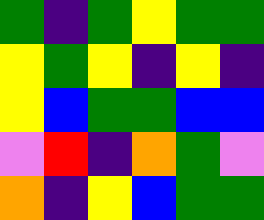[["green", "indigo", "green", "yellow", "green", "green"], ["yellow", "green", "yellow", "indigo", "yellow", "indigo"], ["yellow", "blue", "green", "green", "blue", "blue"], ["violet", "red", "indigo", "orange", "green", "violet"], ["orange", "indigo", "yellow", "blue", "green", "green"]]